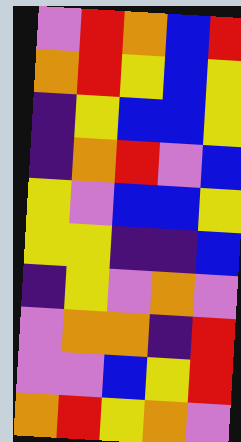[["violet", "red", "orange", "blue", "red"], ["orange", "red", "yellow", "blue", "yellow"], ["indigo", "yellow", "blue", "blue", "yellow"], ["indigo", "orange", "red", "violet", "blue"], ["yellow", "violet", "blue", "blue", "yellow"], ["yellow", "yellow", "indigo", "indigo", "blue"], ["indigo", "yellow", "violet", "orange", "violet"], ["violet", "orange", "orange", "indigo", "red"], ["violet", "violet", "blue", "yellow", "red"], ["orange", "red", "yellow", "orange", "violet"]]